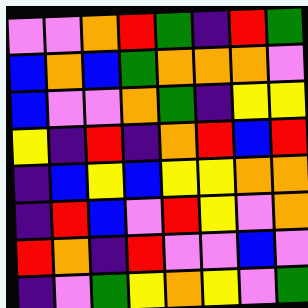[["violet", "violet", "orange", "red", "green", "indigo", "red", "green"], ["blue", "orange", "blue", "green", "orange", "orange", "orange", "violet"], ["blue", "violet", "violet", "orange", "green", "indigo", "yellow", "yellow"], ["yellow", "indigo", "red", "indigo", "orange", "red", "blue", "red"], ["indigo", "blue", "yellow", "blue", "yellow", "yellow", "orange", "orange"], ["indigo", "red", "blue", "violet", "red", "yellow", "violet", "orange"], ["red", "orange", "indigo", "red", "violet", "violet", "blue", "violet"], ["indigo", "violet", "green", "yellow", "orange", "yellow", "violet", "green"]]